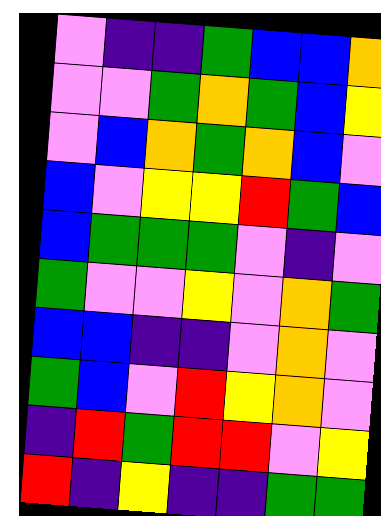[["violet", "indigo", "indigo", "green", "blue", "blue", "orange"], ["violet", "violet", "green", "orange", "green", "blue", "yellow"], ["violet", "blue", "orange", "green", "orange", "blue", "violet"], ["blue", "violet", "yellow", "yellow", "red", "green", "blue"], ["blue", "green", "green", "green", "violet", "indigo", "violet"], ["green", "violet", "violet", "yellow", "violet", "orange", "green"], ["blue", "blue", "indigo", "indigo", "violet", "orange", "violet"], ["green", "blue", "violet", "red", "yellow", "orange", "violet"], ["indigo", "red", "green", "red", "red", "violet", "yellow"], ["red", "indigo", "yellow", "indigo", "indigo", "green", "green"]]